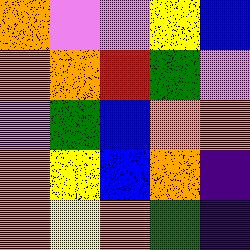[["orange", "violet", "violet", "yellow", "blue"], ["orange", "orange", "red", "green", "violet"], ["violet", "green", "blue", "orange", "orange"], ["orange", "yellow", "blue", "orange", "indigo"], ["orange", "yellow", "orange", "green", "indigo"]]